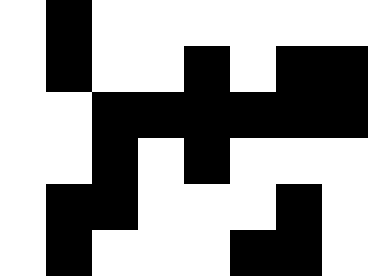[["white", "black", "white", "white", "white", "white", "white", "white"], ["white", "black", "white", "white", "black", "white", "black", "black"], ["white", "white", "black", "black", "black", "black", "black", "black"], ["white", "white", "black", "white", "black", "white", "white", "white"], ["white", "black", "black", "white", "white", "white", "black", "white"], ["white", "black", "white", "white", "white", "black", "black", "white"]]